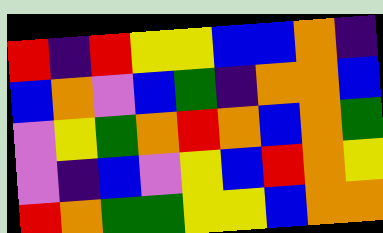[["red", "indigo", "red", "yellow", "yellow", "blue", "blue", "orange", "indigo"], ["blue", "orange", "violet", "blue", "green", "indigo", "orange", "orange", "blue"], ["violet", "yellow", "green", "orange", "red", "orange", "blue", "orange", "green"], ["violet", "indigo", "blue", "violet", "yellow", "blue", "red", "orange", "yellow"], ["red", "orange", "green", "green", "yellow", "yellow", "blue", "orange", "orange"]]